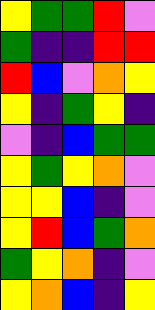[["yellow", "green", "green", "red", "violet"], ["green", "indigo", "indigo", "red", "red"], ["red", "blue", "violet", "orange", "yellow"], ["yellow", "indigo", "green", "yellow", "indigo"], ["violet", "indigo", "blue", "green", "green"], ["yellow", "green", "yellow", "orange", "violet"], ["yellow", "yellow", "blue", "indigo", "violet"], ["yellow", "red", "blue", "green", "orange"], ["green", "yellow", "orange", "indigo", "violet"], ["yellow", "orange", "blue", "indigo", "yellow"]]